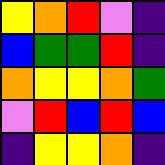[["yellow", "orange", "red", "violet", "indigo"], ["blue", "green", "green", "red", "indigo"], ["orange", "yellow", "yellow", "orange", "green"], ["violet", "red", "blue", "red", "blue"], ["indigo", "yellow", "yellow", "orange", "indigo"]]